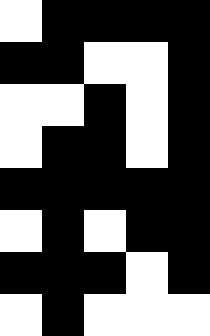[["white", "black", "black", "black", "black"], ["black", "black", "white", "white", "black"], ["white", "white", "black", "white", "black"], ["white", "black", "black", "white", "black"], ["black", "black", "black", "black", "black"], ["white", "black", "white", "black", "black"], ["black", "black", "black", "white", "black"], ["white", "black", "white", "white", "white"]]